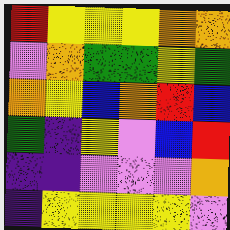[["red", "yellow", "yellow", "yellow", "orange", "orange"], ["violet", "orange", "green", "green", "yellow", "green"], ["orange", "yellow", "blue", "orange", "red", "blue"], ["green", "indigo", "yellow", "violet", "blue", "red"], ["indigo", "indigo", "violet", "violet", "violet", "orange"], ["indigo", "yellow", "yellow", "yellow", "yellow", "violet"]]